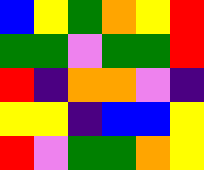[["blue", "yellow", "green", "orange", "yellow", "red"], ["green", "green", "violet", "green", "green", "red"], ["red", "indigo", "orange", "orange", "violet", "indigo"], ["yellow", "yellow", "indigo", "blue", "blue", "yellow"], ["red", "violet", "green", "green", "orange", "yellow"]]